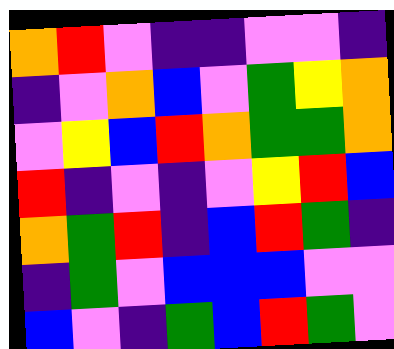[["orange", "red", "violet", "indigo", "indigo", "violet", "violet", "indigo"], ["indigo", "violet", "orange", "blue", "violet", "green", "yellow", "orange"], ["violet", "yellow", "blue", "red", "orange", "green", "green", "orange"], ["red", "indigo", "violet", "indigo", "violet", "yellow", "red", "blue"], ["orange", "green", "red", "indigo", "blue", "red", "green", "indigo"], ["indigo", "green", "violet", "blue", "blue", "blue", "violet", "violet"], ["blue", "violet", "indigo", "green", "blue", "red", "green", "violet"]]